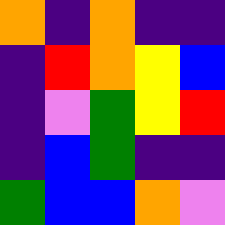[["orange", "indigo", "orange", "indigo", "indigo"], ["indigo", "red", "orange", "yellow", "blue"], ["indigo", "violet", "green", "yellow", "red"], ["indigo", "blue", "green", "indigo", "indigo"], ["green", "blue", "blue", "orange", "violet"]]